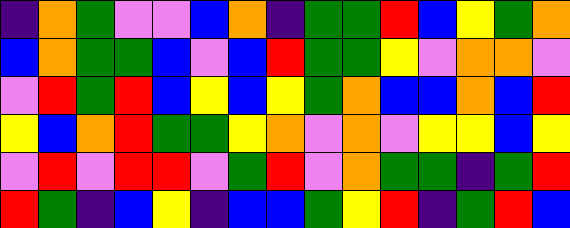[["indigo", "orange", "green", "violet", "violet", "blue", "orange", "indigo", "green", "green", "red", "blue", "yellow", "green", "orange"], ["blue", "orange", "green", "green", "blue", "violet", "blue", "red", "green", "green", "yellow", "violet", "orange", "orange", "violet"], ["violet", "red", "green", "red", "blue", "yellow", "blue", "yellow", "green", "orange", "blue", "blue", "orange", "blue", "red"], ["yellow", "blue", "orange", "red", "green", "green", "yellow", "orange", "violet", "orange", "violet", "yellow", "yellow", "blue", "yellow"], ["violet", "red", "violet", "red", "red", "violet", "green", "red", "violet", "orange", "green", "green", "indigo", "green", "red"], ["red", "green", "indigo", "blue", "yellow", "indigo", "blue", "blue", "green", "yellow", "red", "indigo", "green", "red", "blue"]]